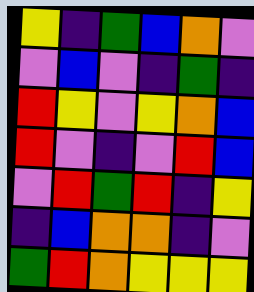[["yellow", "indigo", "green", "blue", "orange", "violet"], ["violet", "blue", "violet", "indigo", "green", "indigo"], ["red", "yellow", "violet", "yellow", "orange", "blue"], ["red", "violet", "indigo", "violet", "red", "blue"], ["violet", "red", "green", "red", "indigo", "yellow"], ["indigo", "blue", "orange", "orange", "indigo", "violet"], ["green", "red", "orange", "yellow", "yellow", "yellow"]]